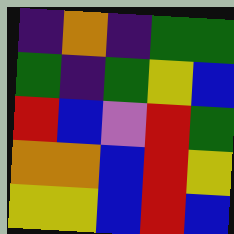[["indigo", "orange", "indigo", "green", "green"], ["green", "indigo", "green", "yellow", "blue"], ["red", "blue", "violet", "red", "green"], ["orange", "orange", "blue", "red", "yellow"], ["yellow", "yellow", "blue", "red", "blue"]]